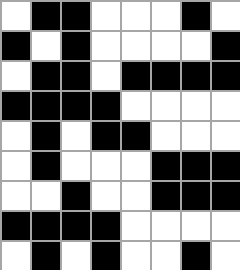[["white", "black", "black", "white", "white", "white", "black", "white"], ["black", "white", "black", "white", "white", "white", "white", "black"], ["white", "black", "black", "white", "black", "black", "black", "black"], ["black", "black", "black", "black", "white", "white", "white", "white"], ["white", "black", "white", "black", "black", "white", "white", "white"], ["white", "black", "white", "white", "white", "black", "black", "black"], ["white", "white", "black", "white", "white", "black", "black", "black"], ["black", "black", "black", "black", "white", "white", "white", "white"], ["white", "black", "white", "black", "white", "white", "black", "white"]]